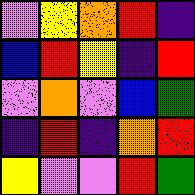[["violet", "yellow", "orange", "red", "indigo"], ["blue", "red", "yellow", "indigo", "red"], ["violet", "orange", "violet", "blue", "green"], ["indigo", "red", "indigo", "orange", "red"], ["yellow", "violet", "violet", "red", "green"]]